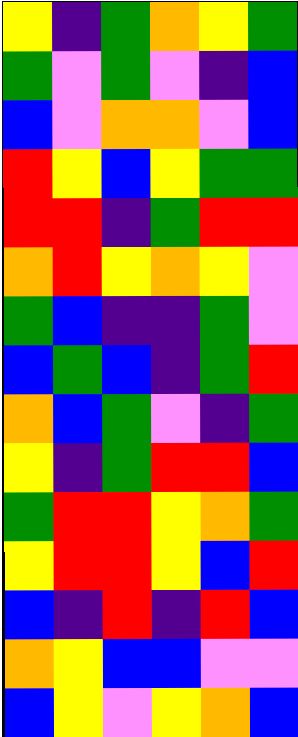[["yellow", "indigo", "green", "orange", "yellow", "green"], ["green", "violet", "green", "violet", "indigo", "blue"], ["blue", "violet", "orange", "orange", "violet", "blue"], ["red", "yellow", "blue", "yellow", "green", "green"], ["red", "red", "indigo", "green", "red", "red"], ["orange", "red", "yellow", "orange", "yellow", "violet"], ["green", "blue", "indigo", "indigo", "green", "violet"], ["blue", "green", "blue", "indigo", "green", "red"], ["orange", "blue", "green", "violet", "indigo", "green"], ["yellow", "indigo", "green", "red", "red", "blue"], ["green", "red", "red", "yellow", "orange", "green"], ["yellow", "red", "red", "yellow", "blue", "red"], ["blue", "indigo", "red", "indigo", "red", "blue"], ["orange", "yellow", "blue", "blue", "violet", "violet"], ["blue", "yellow", "violet", "yellow", "orange", "blue"]]